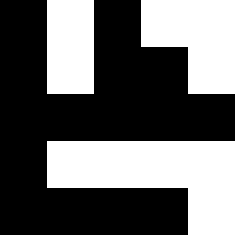[["black", "white", "black", "white", "white"], ["black", "white", "black", "black", "white"], ["black", "black", "black", "black", "black"], ["black", "white", "white", "white", "white"], ["black", "black", "black", "black", "white"]]